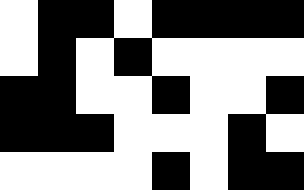[["white", "black", "black", "white", "black", "black", "black", "black"], ["white", "black", "white", "black", "white", "white", "white", "white"], ["black", "black", "white", "white", "black", "white", "white", "black"], ["black", "black", "black", "white", "white", "white", "black", "white"], ["white", "white", "white", "white", "black", "white", "black", "black"]]